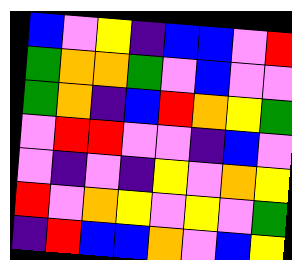[["blue", "violet", "yellow", "indigo", "blue", "blue", "violet", "red"], ["green", "orange", "orange", "green", "violet", "blue", "violet", "violet"], ["green", "orange", "indigo", "blue", "red", "orange", "yellow", "green"], ["violet", "red", "red", "violet", "violet", "indigo", "blue", "violet"], ["violet", "indigo", "violet", "indigo", "yellow", "violet", "orange", "yellow"], ["red", "violet", "orange", "yellow", "violet", "yellow", "violet", "green"], ["indigo", "red", "blue", "blue", "orange", "violet", "blue", "yellow"]]